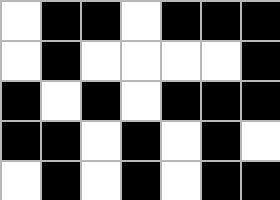[["white", "black", "black", "white", "black", "black", "black"], ["white", "black", "white", "white", "white", "white", "black"], ["black", "white", "black", "white", "black", "black", "black"], ["black", "black", "white", "black", "white", "black", "white"], ["white", "black", "white", "black", "white", "black", "black"]]